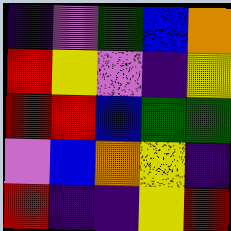[["indigo", "violet", "green", "blue", "orange"], ["red", "yellow", "violet", "indigo", "yellow"], ["red", "red", "blue", "green", "green"], ["violet", "blue", "orange", "yellow", "indigo"], ["red", "indigo", "indigo", "yellow", "red"]]